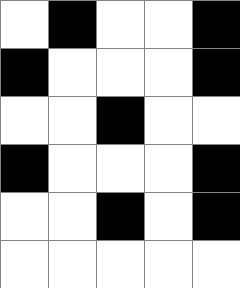[["white", "black", "white", "white", "black"], ["black", "white", "white", "white", "black"], ["white", "white", "black", "white", "white"], ["black", "white", "white", "white", "black"], ["white", "white", "black", "white", "black"], ["white", "white", "white", "white", "white"]]